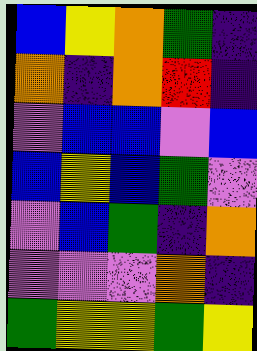[["blue", "yellow", "orange", "green", "indigo"], ["orange", "indigo", "orange", "red", "indigo"], ["violet", "blue", "blue", "violet", "blue"], ["blue", "yellow", "blue", "green", "violet"], ["violet", "blue", "green", "indigo", "orange"], ["violet", "violet", "violet", "orange", "indigo"], ["green", "yellow", "yellow", "green", "yellow"]]